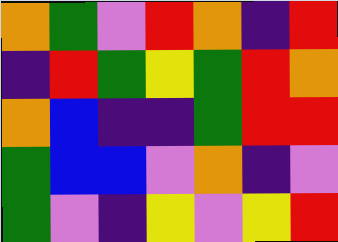[["orange", "green", "violet", "red", "orange", "indigo", "red"], ["indigo", "red", "green", "yellow", "green", "red", "orange"], ["orange", "blue", "indigo", "indigo", "green", "red", "red"], ["green", "blue", "blue", "violet", "orange", "indigo", "violet"], ["green", "violet", "indigo", "yellow", "violet", "yellow", "red"]]